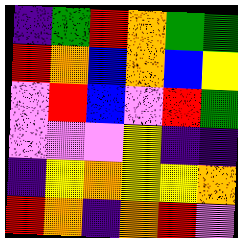[["indigo", "green", "red", "orange", "green", "green"], ["red", "orange", "blue", "orange", "blue", "yellow"], ["violet", "red", "blue", "violet", "red", "green"], ["violet", "violet", "violet", "yellow", "indigo", "indigo"], ["indigo", "yellow", "orange", "yellow", "yellow", "orange"], ["red", "orange", "indigo", "orange", "red", "violet"]]